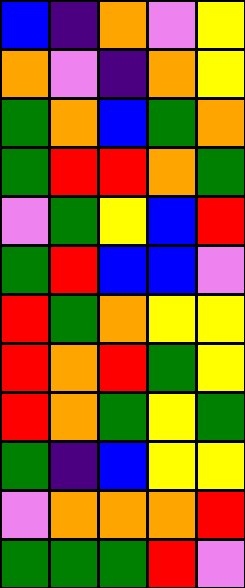[["blue", "indigo", "orange", "violet", "yellow"], ["orange", "violet", "indigo", "orange", "yellow"], ["green", "orange", "blue", "green", "orange"], ["green", "red", "red", "orange", "green"], ["violet", "green", "yellow", "blue", "red"], ["green", "red", "blue", "blue", "violet"], ["red", "green", "orange", "yellow", "yellow"], ["red", "orange", "red", "green", "yellow"], ["red", "orange", "green", "yellow", "green"], ["green", "indigo", "blue", "yellow", "yellow"], ["violet", "orange", "orange", "orange", "red"], ["green", "green", "green", "red", "violet"]]